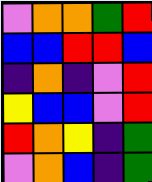[["violet", "orange", "orange", "green", "red"], ["blue", "blue", "red", "red", "blue"], ["indigo", "orange", "indigo", "violet", "red"], ["yellow", "blue", "blue", "violet", "red"], ["red", "orange", "yellow", "indigo", "green"], ["violet", "orange", "blue", "indigo", "green"]]